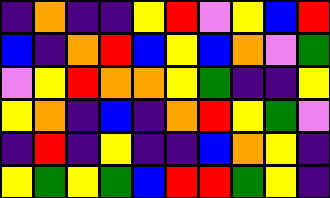[["indigo", "orange", "indigo", "indigo", "yellow", "red", "violet", "yellow", "blue", "red"], ["blue", "indigo", "orange", "red", "blue", "yellow", "blue", "orange", "violet", "green"], ["violet", "yellow", "red", "orange", "orange", "yellow", "green", "indigo", "indigo", "yellow"], ["yellow", "orange", "indigo", "blue", "indigo", "orange", "red", "yellow", "green", "violet"], ["indigo", "red", "indigo", "yellow", "indigo", "indigo", "blue", "orange", "yellow", "indigo"], ["yellow", "green", "yellow", "green", "blue", "red", "red", "green", "yellow", "indigo"]]